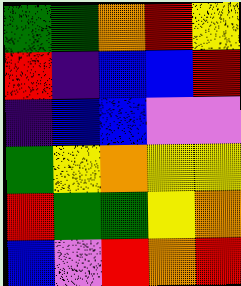[["green", "green", "orange", "red", "yellow"], ["red", "indigo", "blue", "blue", "red"], ["indigo", "blue", "blue", "violet", "violet"], ["green", "yellow", "orange", "yellow", "yellow"], ["red", "green", "green", "yellow", "orange"], ["blue", "violet", "red", "orange", "red"]]